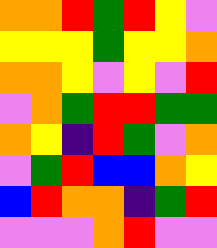[["orange", "orange", "red", "green", "red", "yellow", "violet"], ["yellow", "yellow", "yellow", "green", "yellow", "yellow", "orange"], ["orange", "orange", "yellow", "violet", "yellow", "violet", "red"], ["violet", "orange", "green", "red", "red", "green", "green"], ["orange", "yellow", "indigo", "red", "green", "violet", "orange"], ["violet", "green", "red", "blue", "blue", "orange", "yellow"], ["blue", "red", "orange", "orange", "indigo", "green", "red"], ["violet", "violet", "violet", "orange", "red", "violet", "violet"]]